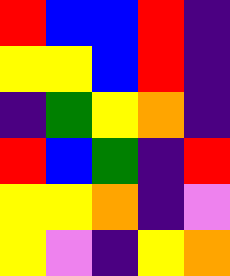[["red", "blue", "blue", "red", "indigo"], ["yellow", "yellow", "blue", "red", "indigo"], ["indigo", "green", "yellow", "orange", "indigo"], ["red", "blue", "green", "indigo", "red"], ["yellow", "yellow", "orange", "indigo", "violet"], ["yellow", "violet", "indigo", "yellow", "orange"]]